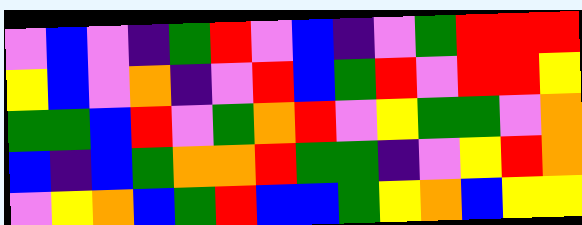[["violet", "blue", "violet", "indigo", "green", "red", "violet", "blue", "indigo", "violet", "green", "red", "red", "red"], ["yellow", "blue", "violet", "orange", "indigo", "violet", "red", "blue", "green", "red", "violet", "red", "red", "yellow"], ["green", "green", "blue", "red", "violet", "green", "orange", "red", "violet", "yellow", "green", "green", "violet", "orange"], ["blue", "indigo", "blue", "green", "orange", "orange", "red", "green", "green", "indigo", "violet", "yellow", "red", "orange"], ["violet", "yellow", "orange", "blue", "green", "red", "blue", "blue", "green", "yellow", "orange", "blue", "yellow", "yellow"]]